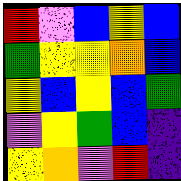[["red", "violet", "blue", "yellow", "blue"], ["green", "yellow", "yellow", "orange", "blue"], ["yellow", "blue", "yellow", "blue", "green"], ["violet", "yellow", "green", "blue", "indigo"], ["yellow", "orange", "violet", "red", "indigo"]]